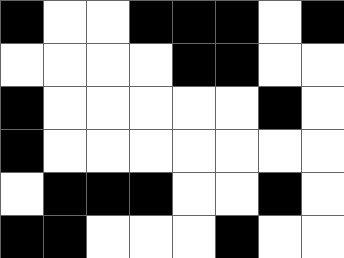[["black", "white", "white", "black", "black", "black", "white", "black"], ["white", "white", "white", "white", "black", "black", "white", "white"], ["black", "white", "white", "white", "white", "white", "black", "white"], ["black", "white", "white", "white", "white", "white", "white", "white"], ["white", "black", "black", "black", "white", "white", "black", "white"], ["black", "black", "white", "white", "white", "black", "white", "white"]]